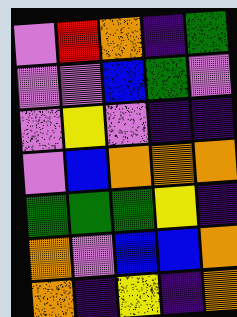[["violet", "red", "orange", "indigo", "green"], ["violet", "violet", "blue", "green", "violet"], ["violet", "yellow", "violet", "indigo", "indigo"], ["violet", "blue", "orange", "orange", "orange"], ["green", "green", "green", "yellow", "indigo"], ["orange", "violet", "blue", "blue", "orange"], ["orange", "indigo", "yellow", "indigo", "orange"]]